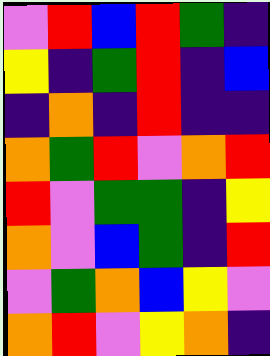[["violet", "red", "blue", "red", "green", "indigo"], ["yellow", "indigo", "green", "red", "indigo", "blue"], ["indigo", "orange", "indigo", "red", "indigo", "indigo"], ["orange", "green", "red", "violet", "orange", "red"], ["red", "violet", "green", "green", "indigo", "yellow"], ["orange", "violet", "blue", "green", "indigo", "red"], ["violet", "green", "orange", "blue", "yellow", "violet"], ["orange", "red", "violet", "yellow", "orange", "indigo"]]